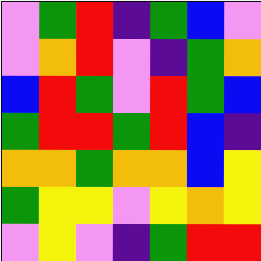[["violet", "green", "red", "indigo", "green", "blue", "violet"], ["violet", "orange", "red", "violet", "indigo", "green", "orange"], ["blue", "red", "green", "violet", "red", "green", "blue"], ["green", "red", "red", "green", "red", "blue", "indigo"], ["orange", "orange", "green", "orange", "orange", "blue", "yellow"], ["green", "yellow", "yellow", "violet", "yellow", "orange", "yellow"], ["violet", "yellow", "violet", "indigo", "green", "red", "red"]]